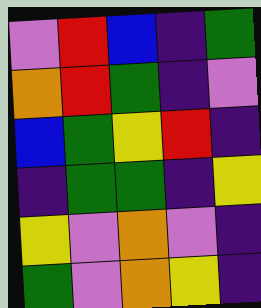[["violet", "red", "blue", "indigo", "green"], ["orange", "red", "green", "indigo", "violet"], ["blue", "green", "yellow", "red", "indigo"], ["indigo", "green", "green", "indigo", "yellow"], ["yellow", "violet", "orange", "violet", "indigo"], ["green", "violet", "orange", "yellow", "indigo"]]